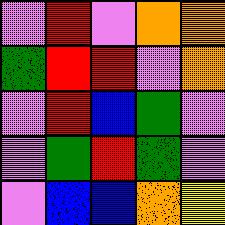[["violet", "red", "violet", "orange", "orange"], ["green", "red", "red", "violet", "orange"], ["violet", "red", "blue", "green", "violet"], ["violet", "green", "red", "green", "violet"], ["violet", "blue", "blue", "orange", "yellow"]]